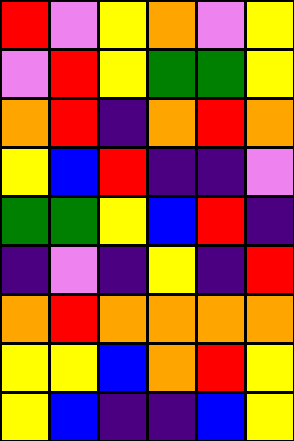[["red", "violet", "yellow", "orange", "violet", "yellow"], ["violet", "red", "yellow", "green", "green", "yellow"], ["orange", "red", "indigo", "orange", "red", "orange"], ["yellow", "blue", "red", "indigo", "indigo", "violet"], ["green", "green", "yellow", "blue", "red", "indigo"], ["indigo", "violet", "indigo", "yellow", "indigo", "red"], ["orange", "red", "orange", "orange", "orange", "orange"], ["yellow", "yellow", "blue", "orange", "red", "yellow"], ["yellow", "blue", "indigo", "indigo", "blue", "yellow"]]